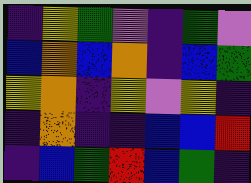[["indigo", "yellow", "green", "violet", "indigo", "green", "violet"], ["blue", "orange", "blue", "orange", "indigo", "blue", "green"], ["yellow", "orange", "indigo", "yellow", "violet", "yellow", "indigo"], ["indigo", "orange", "indigo", "indigo", "blue", "blue", "red"], ["indigo", "blue", "green", "red", "blue", "green", "indigo"]]